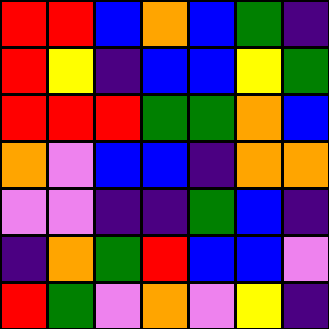[["red", "red", "blue", "orange", "blue", "green", "indigo"], ["red", "yellow", "indigo", "blue", "blue", "yellow", "green"], ["red", "red", "red", "green", "green", "orange", "blue"], ["orange", "violet", "blue", "blue", "indigo", "orange", "orange"], ["violet", "violet", "indigo", "indigo", "green", "blue", "indigo"], ["indigo", "orange", "green", "red", "blue", "blue", "violet"], ["red", "green", "violet", "orange", "violet", "yellow", "indigo"]]